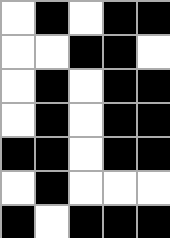[["white", "black", "white", "black", "black"], ["white", "white", "black", "black", "white"], ["white", "black", "white", "black", "black"], ["white", "black", "white", "black", "black"], ["black", "black", "white", "black", "black"], ["white", "black", "white", "white", "white"], ["black", "white", "black", "black", "black"]]